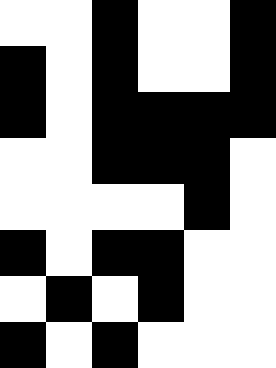[["white", "white", "black", "white", "white", "black"], ["black", "white", "black", "white", "white", "black"], ["black", "white", "black", "black", "black", "black"], ["white", "white", "black", "black", "black", "white"], ["white", "white", "white", "white", "black", "white"], ["black", "white", "black", "black", "white", "white"], ["white", "black", "white", "black", "white", "white"], ["black", "white", "black", "white", "white", "white"]]